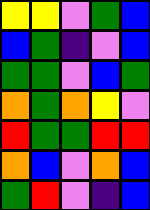[["yellow", "yellow", "violet", "green", "blue"], ["blue", "green", "indigo", "violet", "blue"], ["green", "green", "violet", "blue", "green"], ["orange", "green", "orange", "yellow", "violet"], ["red", "green", "green", "red", "red"], ["orange", "blue", "violet", "orange", "blue"], ["green", "red", "violet", "indigo", "blue"]]